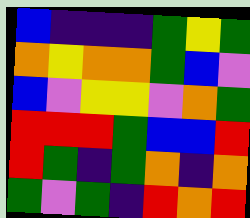[["blue", "indigo", "indigo", "indigo", "green", "yellow", "green"], ["orange", "yellow", "orange", "orange", "green", "blue", "violet"], ["blue", "violet", "yellow", "yellow", "violet", "orange", "green"], ["red", "red", "red", "green", "blue", "blue", "red"], ["red", "green", "indigo", "green", "orange", "indigo", "orange"], ["green", "violet", "green", "indigo", "red", "orange", "red"]]